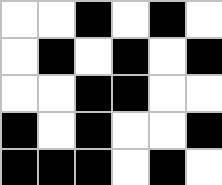[["white", "white", "black", "white", "black", "white"], ["white", "black", "white", "black", "white", "black"], ["white", "white", "black", "black", "white", "white"], ["black", "white", "black", "white", "white", "black"], ["black", "black", "black", "white", "black", "white"]]